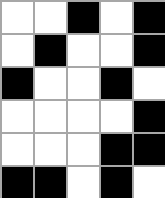[["white", "white", "black", "white", "black"], ["white", "black", "white", "white", "black"], ["black", "white", "white", "black", "white"], ["white", "white", "white", "white", "black"], ["white", "white", "white", "black", "black"], ["black", "black", "white", "black", "white"]]